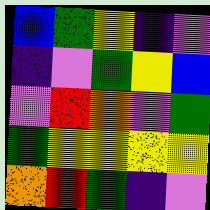[["blue", "green", "yellow", "indigo", "violet"], ["indigo", "violet", "green", "yellow", "blue"], ["violet", "red", "orange", "violet", "green"], ["green", "yellow", "yellow", "yellow", "yellow"], ["orange", "red", "green", "indigo", "violet"]]